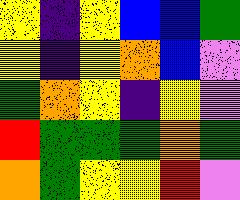[["yellow", "indigo", "yellow", "blue", "blue", "green"], ["yellow", "indigo", "yellow", "orange", "blue", "violet"], ["green", "orange", "yellow", "indigo", "yellow", "violet"], ["red", "green", "green", "green", "orange", "green"], ["orange", "green", "yellow", "yellow", "red", "violet"]]